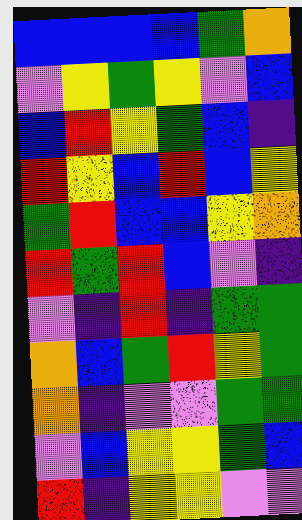[["blue", "blue", "blue", "blue", "green", "orange"], ["violet", "yellow", "green", "yellow", "violet", "blue"], ["blue", "red", "yellow", "green", "blue", "indigo"], ["red", "yellow", "blue", "red", "blue", "yellow"], ["green", "red", "blue", "blue", "yellow", "orange"], ["red", "green", "red", "blue", "violet", "indigo"], ["violet", "indigo", "red", "indigo", "green", "green"], ["orange", "blue", "green", "red", "yellow", "green"], ["orange", "indigo", "violet", "violet", "green", "green"], ["violet", "blue", "yellow", "yellow", "green", "blue"], ["red", "indigo", "yellow", "yellow", "violet", "violet"]]